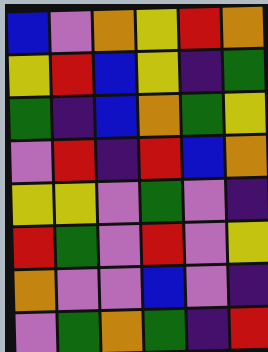[["blue", "violet", "orange", "yellow", "red", "orange"], ["yellow", "red", "blue", "yellow", "indigo", "green"], ["green", "indigo", "blue", "orange", "green", "yellow"], ["violet", "red", "indigo", "red", "blue", "orange"], ["yellow", "yellow", "violet", "green", "violet", "indigo"], ["red", "green", "violet", "red", "violet", "yellow"], ["orange", "violet", "violet", "blue", "violet", "indigo"], ["violet", "green", "orange", "green", "indigo", "red"]]